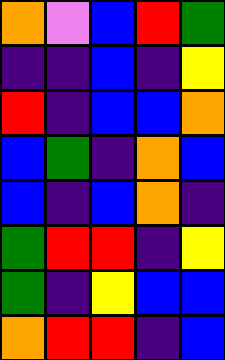[["orange", "violet", "blue", "red", "green"], ["indigo", "indigo", "blue", "indigo", "yellow"], ["red", "indigo", "blue", "blue", "orange"], ["blue", "green", "indigo", "orange", "blue"], ["blue", "indigo", "blue", "orange", "indigo"], ["green", "red", "red", "indigo", "yellow"], ["green", "indigo", "yellow", "blue", "blue"], ["orange", "red", "red", "indigo", "blue"]]